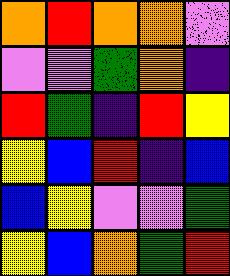[["orange", "red", "orange", "orange", "violet"], ["violet", "violet", "green", "orange", "indigo"], ["red", "green", "indigo", "red", "yellow"], ["yellow", "blue", "red", "indigo", "blue"], ["blue", "yellow", "violet", "violet", "green"], ["yellow", "blue", "orange", "green", "red"]]